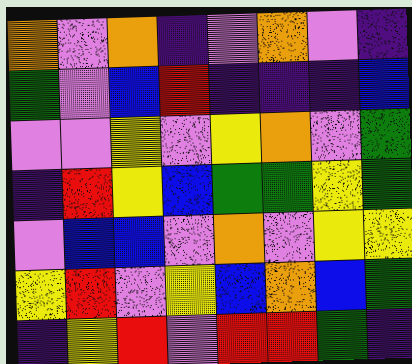[["orange", "violet", "orange", "indigo", "violet", "orange", "violet", "indigo"], ["green", "violet", "blue", "red", "indigo", "indigo", "indigo", "blue"], ["violet", "violet", "yellow", "violet", "yellow", "orange", "violet", "green"], ["indigo", "red", "yellow", "blue", "green", "green", "yellow", "green"], ["violet", "blue", "blue", "violet", "orange", "violet", "yellow", "yellow"], ["yellow", "red", "violet", "yellow", "blue", "orange", "blue", "green"], ["indigo", "yellow", "red", "violet", "red", "red", "green", "indigo"]]